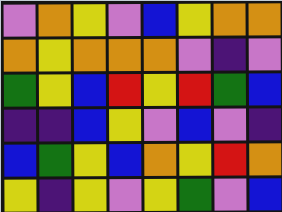[["violet", "orange", "yellow", "violet", "blue", "yellow", "orange", "orange"], ["orange", "yellow", "orange", "orange", "orange", "violet", "indigo", "violet"], ["green", "yellow", "blue", "red", "yellow", "red", "green", "blue"], ["indigo", "indigo", "blue", "yellow", "violet", "blue", "violet", "indigo"], ["blue", "green", "yellow", "blue", "orange", "yellow", "red", "orange"], ["yellow", "indigo", "yellow", "violet", "yellow", "green", "violet", "blue"]]